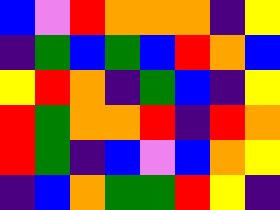[["blue", "violet", "red", "orange", "orange", "orange", "indigo", "yellow"], ["indigo", "green", "blue", "green", "blue", "red", "orange", "blue"], ["yellow", "red", "orange", "indigo", "green", "blue", "indigo", "yellow"], ["red", "green", "orange", "orange", "red", "indigo", "red", "orange"], ["red", "green", "indigo", "blue", "violet", "blue", "orange", "yellow"], ["indigo", "blue", "orange", "green", "green", "red", "yellow", "indigo"]]